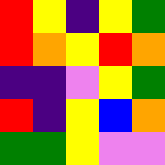[["red", "yellow", "indigo", "yellow", "green"], ["red", "orange", "yellow", "red", "orange"], ["indigo", "indigo", "violet", "yellow", "green"], ["red", "indigo", "yellow", "blue", "orange"], ["green", "green", "yellow", "violet", "violet"]]